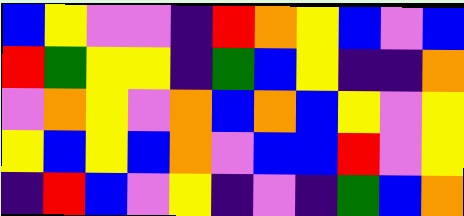[["blue", "yellow", "violet", "violet", "indigo", "red", "orange", "yellow", "blue", "violet", "blue"], ["red", "green", "yellow", "yellow", "indigo", "green", "blue", "yellow", "indigo", "indigo", "orange"], ["violet", "orange", "yellow", "violet", "orange", "blue", "orange", "blue", "yellow", "violet", "yellow"], ["yellow", "blue", "yellow", "blue", "orange", "violet", "blue", "blue", "red", "violet", "yellow"], ["indigo", "red", "blue", "violet", "yellow", "indigo", "violet", "indigo", "green", "blue", "orange"]]